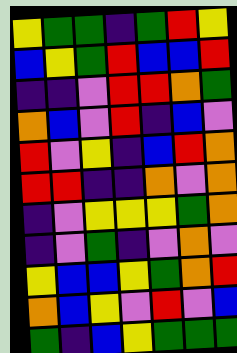[["yellow", "green", "green", "indigo", "green", "red", "yellow"], ["blue", "yellow", "green", "red", "blue", "blue", "red"], ["indigo", "indigo", "violet", "red", "red", "orange", "green"], ["orange", "blue", "violet", "red", "indigo", "blue", "violet"], ["red", "violet", "yellow", "indigo", "blue", "red", "orange"], ["red", "red", "indigo", "indigo", "orange", "violet", "orange"], ["indigo", "violet", "yellow", "yellow", "yellow", "green", "orange"], ["indigo", "violet", "green", "indigo", "violet", "orange", "violet"], ["yellow", "blue", "blue", "yellow", "green", "orange", "red"], ["orange", "blue", "yellow", "violet", "red", "violet", "blue"], ["green", "indigo", "blue", "yellow", "green", "green", "green"]]